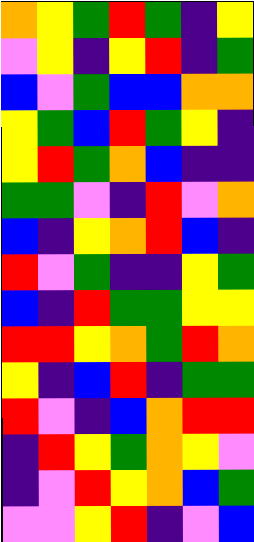[["orange", "yellow", "green", "red", "green", "indigo", "yellow"], ["violet", "yellow", "indigo", "yellow", "red", "indigo", "green"], ["blue", "violet", "green", "blue", "blue", "orange", "orange"], ["yellow", "green", "blue", "red", "green", "yellow", "indigo"], ["yellow", "red", "green", "orange", "blue", "indigo", "indigo"], ["green", "green", "violet", "indigo", "red", "violet", "orange"], ["blue", "indigo", "yellow", "orange", "red", "blue", "indigo"], ["red", "violet", "green", "indigo", "indigo", "yellow", "green"], ["blue", "indigo", "red", "green", "green", "yellow", "yellow"], ["red", "red", "yellow", "orange", "green", "red", "orange"], ["yellow", "indigo", "blue", "red", "indigo", "green", "green"], ["red", "violet", "indigo", "blue", "orange", "red", "red"], ["indigo", "red", "yellow", "green", "orange", "yellow", "violet"], ["indigo", "violet", "red", "yellow", "orange", "blue", "green"], ["violet", "violet", "yellow", "red", "indigo", "violet", "blue"]]